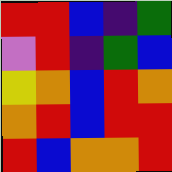[["red", "red", "blue", "indigo", "green"], ["violet", "red", "indigo", "green", "blue"], ["yellow", "orange", "blue", "red", "orange"], ["orange", "red", "blue", "red", "red"], ["red", "blue", "orange", "orange", "red"]]